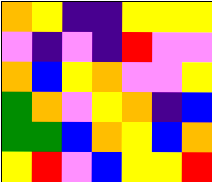[["orange", "yellow", "indigo", "indigo", "yellow", "yellow", "yellow"], ["violet", "indigo", "violet", "indigo", "red", "violet", "violet"], ["orange", "blue", "yellow", "orange", "violet", "violet", "yellow"], ["green", "orange", "violet", "yellow", "orange", "indigo", "blue"], ["green", "green", "blue", "orange", "yellow", "blue", "orange"], ["yellow", "red", "violet", "blue", "yellow", "yellow", "red"]]